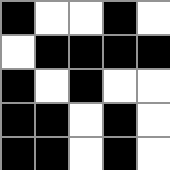[["black", "white", "white", "black", "white"], ["white", "black", "black", "black", "black"], ["black", "white", "black", "white", "white"], ["black", "black", "white", "black", "white"], ["black", "black", "white", "black", "white"]]